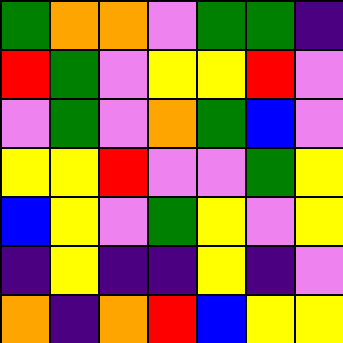[["green", "orange", "orange", "violet", "green", "green", "indigo"], ["red", "green", "violet", "yellow", "yellow", "red", "violet"], ["violet", "green", "violet", "orange", "green", "blue", "violet"], ["yellow", "yellow", "red", "violet", "violet", "green", "yellow"], ["blue", "yellow", "violet", "green", "yellow", "violet", "yellow"], ["indigo", "yellow", "indigo", "indigo", "yellow", "indigo", "violet"], ["orange", "indigo", "orange", "red", "blue", "yellow", "yellow"]]